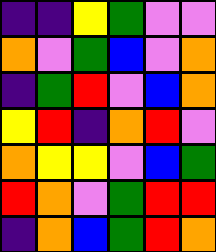[["indigo", "indigo", "yellow", "green", "violet", "violet"], ["orange", "violet", "green", "blue", "violet", "orange"], ["indigo", "green", "red", "violet", "blue", "orange"], ["yellow", "red", "indigo", "orange", "red", "violet"], ["orange", "yellow", "yellow", "violet", "blue", "green"], ["red", "orange", "violet", "green", "red", "red"], ["indigo", "orange", "blue", "green", "red", "orange"]]